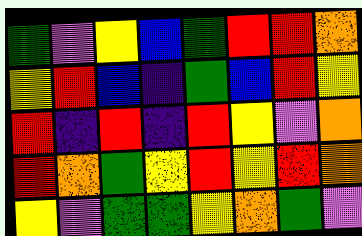[["green", "violet", "yellow", "blue", "green", "red", "red", "orange"], ["yellow", "red", "blue", "indigo", "green", "blue", "red", "yellow"], ["red", "indigo", "red", "indigo", "red", "yellow", "violet", "orange"], ["red", "orange", "green", "yellow", "red", "yellow", "red", "orange"], ["yellow", "violet", "green", "green", "yellow", "orange", "green", "violet"]]